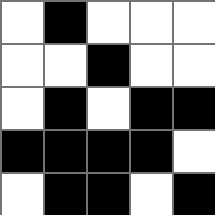[["white", "black", "white", "white", "white"], ["white", "white", "black", "white", "white"], ["white", "black", "white", "black", "black"], ["black", "black", "black", "black", "white"], ["white", "black", "black", "white", "black"]]